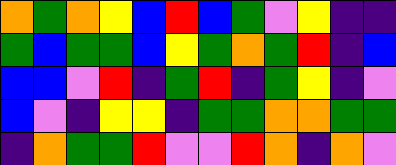[["orange", "green", "orange", "yellow", "blue", "red", "blue", "green", "violet", "yellow", "indigo", "indigo"], ["green", "blue", "green", "green", "blue", "yellow", "green", "orange", "green", "red", "indigo", "blue"], ["blue", "blue", "violet", "red", "indigo", "green", "red", "indigo", "green", "yellow", "indigo", "violet"], ["blue", "violet", "indigo", "yellow", "yellow", "indigo", "green", "green", "orange", "orange", "green", "green"], ["indigo", "orange", "green", "green", "red", "violet", "violet", "red", "orange", "indigo", "orange", "violet"]]